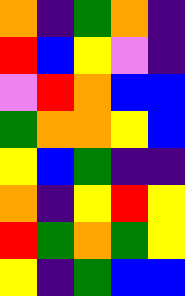[["orange", "indigo", "green", "orange", "indigo"], ["red", "blue", "yellow", "violet", "indigo"], ["violet", "red", "orange", "blue", "blue"], ["green", "orange", "orange", "yellow", "blue"], ["yellow", "blue", "green", "indigo", "indigo"], ["orange", "indigo", "yellow", "red", "yellow"], ["red", "green", "orange", "green", "yellow"], ["yellow", "indigo", "green", "blue", "blue"]]